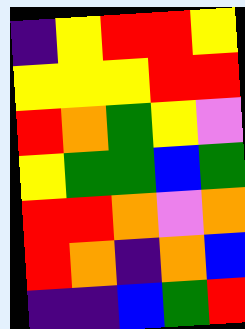[["indigo", "yellow", "red", "red", "yellow"], ["yellow", "yellow", "yellow", "red", "red"], ["red", "orange", "green", "yellow", "violet"], ["yellow", "green", "green", "blue", "green"], ["red", "red", "orange", "violet", "orange"], ["red", "orange", "indigo", "orange", "blue"], ["indigo", "indigo", "blue", "green", "red"]]